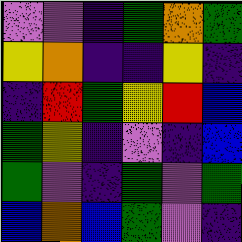[["violet", "violet", "indigo", "green", "orange", "green"], ["yellow", "orange", "indigo", "indigo", "yellow", "indigo"], ["indigo", "red", "green", "yellow", "red", "blue"], ["green", "yellow", "indigo", "violet", "indigo", "blue"], ["green", "violet", "indigo", "green", "violet", "green"], ["blue", "orange", "blue", "green", "violet", "indigo"]]